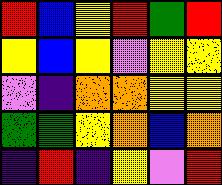[["red", "blue", "yellow", "red", "green", "red"], ["yellow", "blue", "yellow", "violet", "yellow", "yellow"], ["violet", "indigo", "orange", "orange", "yellow", "yellow"], ["green", "green", "yellow", "orange", "blue", "orange"], ["indigo", "red", "indigo", "yellow", "violet", "red"]]